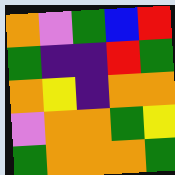[["orange", "violet", "green", "blue", "red"], ["green", "indigo", "indigo", "red", "green"], ["orange", "yellow", "indigo", "orange", "orange"], ["violet", "orange", "orange", "green", "yellow"], ["green", "orange", "orange", "orange", "green"]]